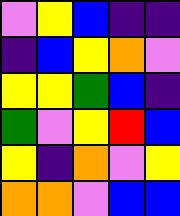[["violet", "yellow", "blue", "indigo", "indigo"], ["indigo", "blue", "yellow", "orange", "violet"], ["yellow", "yellow", "green", "blue", "indigo"], ["green", "violet", "yellow", "red", "blue"], ["yellow", "indigo", "orange", "violet", "yellow"], ["orange", "orange", "violet", "blue", "blue"]]